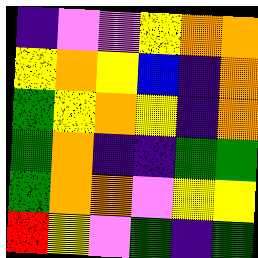[["indigo", "violet", "violet", "yellow", "orange", "orange"], ["yellow", "orange", "yellow", "blue", "indigo", "orange"], ["green", "yellow", "orange", "yellow", "indigo", "orange"], ["green", "orange", "indigo", "indigo", "green", "green"], ["green", "orange", "orange", "violet", "yellow", "yellow"], ["red", "yellow", "violet", "green", "indigo", "green"]]